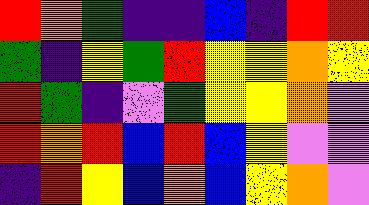[["red", "orange", "green", "indigo", "indigo", "blue", "indigo", "red", "red"], ["green", "indigo", "yellow", "green", "red", "yellow", "yellow", "orange", "yellow"], ["red", "green", "indigo", "violet", "green", "yellow", "yellow", "orange", "violet"], ["red", "orange", "red", "blue", "red", "blue", "yellow", "violet", "violet"], ["indigo", "red", "yellow", "blue", "orange", "blue", "yellow", "orange", "violet"]]